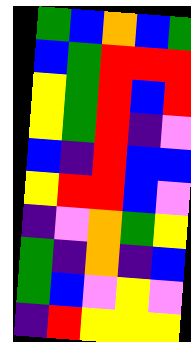[["green", "blue", "orange", "blue", "green"], ["blue", "green", "red", "red", "red"], ["yellow", "green", "red", "blue", "red"], ["yellow", "green", "red", "indigo", "violet"], ["blue", "indigo", "red", "blue", "blue"], ["yellow", "red", "red", "blue", "violet"], ["indigo", "violet", "orange", "green", "yellow"], ["green", "indigo", "orange", "indigo", "blue"], ["green", "blue", "violet", "yellow", "violet"], ["indigo", "red", "yellow", "yellow", "yellow"]]